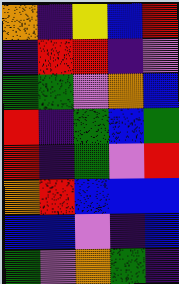[["orange", "indigo", "yellow", "blue", "red"], ["indigo", "red", "red", "indigo", "violet"], ["green", "green", "violet", "orange", "blue"], ["red", "indigo", "green", "blue", "green"], ["red", "indigo", "green", "violet", "red"], ["orange", "red", "blue", "blue", "blue"], ["blue", "blue", "violet", "indigo", "blue"], ["green", "violet", "orange", "green", "indigo"]]